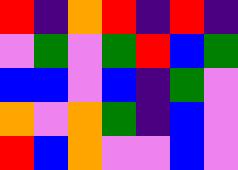[["red", "indigo", "orange", "red", "indigo", "red", "indigo"], ["violet", "green", "violet", "green", "red", "blue", "green"], ["blue", "blue", "violet", "blue", "indigo", "green", "violet"], ["orange", "violet", "orange", "green", "indigo", "blue", "violet"], ["red", "blue", "orange", "violet", "violet", "blue", "violet"]]